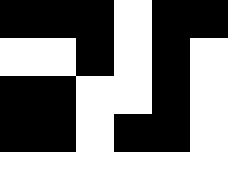[["black", "black", "black", "white", "black", "black"], ["white", "white", "black", "white", "black", "white"], ["black", "black", "white", "white", "black", "white"], ["black", "black", "white", "black", "black", "white"], ["white", "white", "white", "white", "white", "white"]]